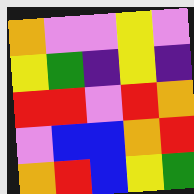[["orange", "violet", "violet", "yellow", "violet"], ["yellow", "green", "indigo", "yellow", "indigo"], ["red", "red", "violet", "red", "orange"], ["violet", "blue", "blue", "orange", "red"], ["orange", "red", "blue", "yellow", "green"]]